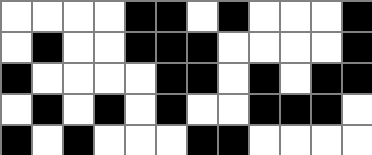[["white", "white", "white", "white", "black", "black", "white", "black", "white", "white", "white", "black"], ["white", "black", "white", "white", "black", "black", "black", "white", "white", "white", "white", "black"], ["black", "white", "white", "white", "white", "black", "black", "white", "black", "white", "black", "black"], ["white", "black", "white", "black", "white", "black", "white", "white", "black", "black", "black", "white"], ["black", "white", "black", "white", "white", "white", "black", "black", "white", "white", "white", "white"]]